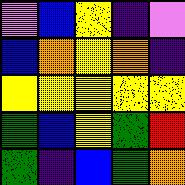[["violet", "blue", "yellow", "indigo", "violet"], ["blue", "orange", "yellow", "orange", "indigo"], ["yellow", "yellow", "yellow", "yellow", "yellow"], ["green", "blue", "yellow", "green", "red"], ["green", "indigo", "blue", "green", "orange"]]